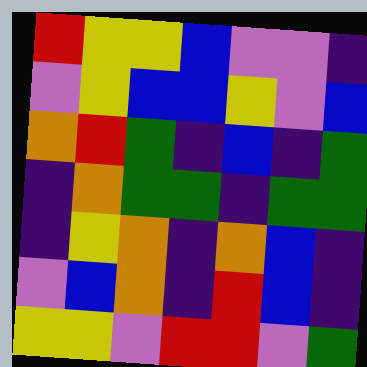[["red", "yellow", "yellow", "blue", "violet", "violet", "indigo"], ["violet", "yellow", "blue", "blue", "yellow", "violet", "blue"], ["orange", "red", "green", "indigo", "blue", "indigo", "green"], ["indigo", "orange", "green", "green", "indigo", "green", "green"], ["indigo", "yellow", "orange", "indigo", "orange", "blue", "indigo"], ["violet", "blue", "orange", "indigo", "red", "blue", "indigo"], ["yellow", "yellow", "violet", "red", "red", "violet", "green"]]